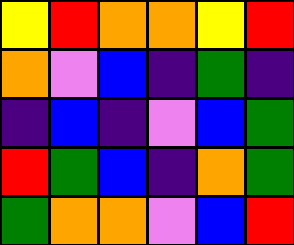[["yellow", "red", "orange", "orange", "yellow", "red"], ["orange", "violet", "blue", "indigo", "green", "indigo"], ["indigo", "blue", "indigo", "violet", "blue", "green"], ["red", "green", "blue", "indigo", "orange", "green"], ["green", "orange", "orange", "violet", "blue", "red"]]